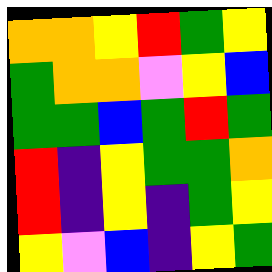[["orange", "orange", "yellow", "red", "green", "yellow"], ["green", "orange", "orange", "violet", "yellow", "blue"], ["green", "green", "blue", "green", "red", "green"], ["red", "indigo", "yellow", "green", "green", "orange"], ["red", "indigo", "yellow", "indigo", "green", "yellow"], ["yellow", "violet", "blue", "indigo", "yellow", "green"]]